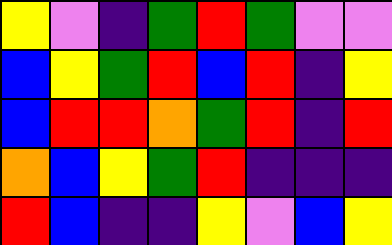[["yellow", "violet", "indigo", "green", "red", "green", "violet", "violet"], ["blue", "yellow", "green", "red", "blue", "red", "indigo", "yellow"], ["blue", "red", "red", "orange", "green", "red", "indigo", "red"], ["orange", "blue", "yellow", "green", "red", "indigo", "indigo", "indigo"], ["red", "blue", "indigo", "indigo", "yellow", "violet", "blue", "yellow"]]